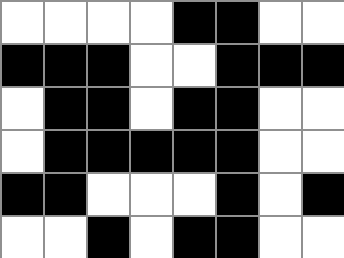[["white", "white", "white", "white", "black", "black", "white", "white"], ["black", "black", "black", "white", "white", "black", "black", "black"], ["white", "black", "black", "white", "black", "black", "white", "white"], ["white", "black", "black", "black", "black", "black", "white", "white"], ["black", "black", "white", "white", "white", "black", "white", "black"], ["white", "white", "black", "white", "black", "black", "white", "white"]]